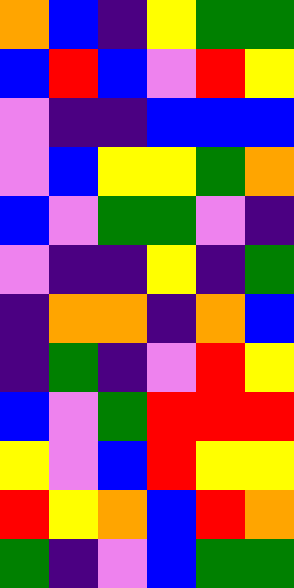[["orange", "blue", "indigo", "yellow", "green", "green"], ["blue", "red", "blue", "violet", "red", "yellow"], ["violet", "indigo", "indigo", "blue", "blue", "blue"], ["violet", "blue", "yellow", "yellow", "green", "orange"], ["blue", "violet", "green", "green", "violet", "indigo"], ["violet", "indigo", "indigo", "yellow", "indigo", "green"], ["indigo", "orange", "orange", "indigo", "orange", "blue"], ["indigo", "green", "indigo", "violet", "red", "yellow"], ["blue", "violet", "green", "red", "red", "red"], ["yellow", "violet", "blue", "red", "yellow", "yellow"], ["red", "yellow", "orange", "blue", "red", "orange"], ["green", "indigo", "violet", "blue", "green", "green"]]